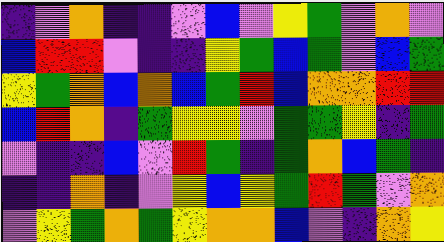[["indigo", "violet", "orange", "indigo", "indigo", "violet", "blue", "violet", "yellow", "green", "violet", "orange", "violet"], ["blue", "red", "red", "violet", "indigo", "indigo", "yellow", "green", "blue", "green", "violet", "blue", "green"], ["yellow", "green", "orange", "blue", "orange", "blue", "green", "red", "blue", "orange", "orange", "red", "red"], ["blue", "red", "orange", "indigo", "green", "yellow", "yellow", "violet", "green", "green", "yellow", "indigo", "green"], ["violet", "indigo", "indigo", "blue", "violet", "red", "green", "indigo", "green", "orange", "blue", "green", "indigo"], ["indigo", "indigo", "orange", "indigo", "violet", "yellow", "blue", "yellow", "green", "red", "green", "violet", "orange"], ["violet", "yellow", "green", "orange", "green", "yellow", "orange", "orange", "blue", "violet", "indigo", "orange", "yellow"]]